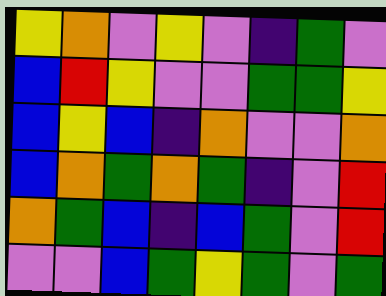[["yellow", "orange", "violet", "yellow", "violet", "indigo", "green", "violet"], ["blue", "red", "yellow", "violet", "violet", "green", "green", "yellow"], ["blue", "yellow", "blue", "indigo", "orange", "violet", "violet", "orange"], ["blue", "orange", "green", "orange", "green", "indigo", "violet", "red"], ["orange", "green", "blue", "indigo", "blue", "green", "violet", "red"], ["violet", "violet", "blue", "green", "yellow", "green", "violet", "green"]]